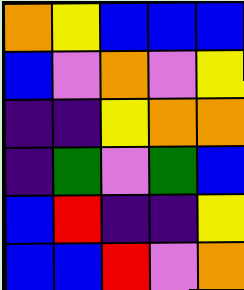[["orange", "yellow", "blue", "blue", "blue"], ["blue", "violet", "orange", "violet", "yellow"], ["indigo", "indigo", "yellow", "orange", "orange"], ["indigo", "green", "violet", "green", "blue"], ["blue", "red", "indigo", "indigo", "yellow"], ["blue", "blue", "red", "violet", "orange"]]